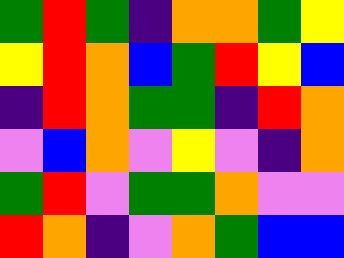[["green", "red", "green", "indigo", "orange", "orange", "green", "yellow"], ["yellow", "red", "orange", "blue", "green", "red", "yellow", "blue"], ["indigo", "red", "orange", "green", "green", "indigo", "red", "orange"], ["violet", "blue", "orange", "violet", "yellow", "violet", "indigo", "orange"], ["green", "red", "violet", "green", "green", "orange", "violet", "violet"], ["red", "orange", "indigo", "violet", "orange", "green", "blue", "blue"]]